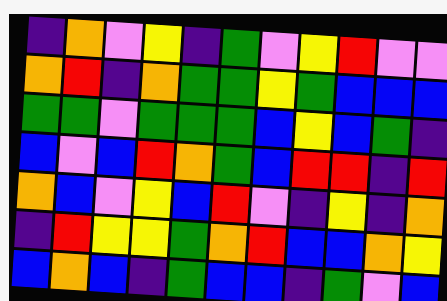[["indigo", "orange", "violet", "yellow", "indigo", "green", "violet", "yellow", "red", "violet", "violet"], ["orange", "red", "indigo", "orange", "green", "green", "yellow", "green", "blue", "blue", "blue"], ["green", "green", "violet", "green", "green", "green", "blue", "yellow", "blue", "green", "indigo"], ["blue", "violet", "blue", "red", "orange", "green", "blue", "red", "red", "indigo", "red"], ["orange", "blue", "violet", "yellow", "blue", "red", "violet", "indigo", "yellow", "indigo", "orange"], ["indigo", "red", "yellow", "yellow", "green", "orange", "red", "blue", "blue", "orange", "yellow"], ["blue", "orange", "blue", "indigo", "green", "blue", "blue", "indigo", "green", "violet", "blue"]]